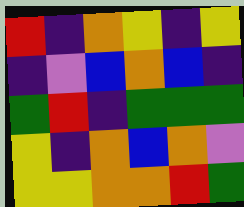[["red", "indigo", "orange", "yellow", "indigo", "yellow"], ["indigo", "violet", "blue", "orange", "blue", "indigo"], ["green", "red", "indigo", "green", "green", "green"], ["yellow", "indigo", "orange", "blue", "orange", "violet"], ["yellow", "yellow", "orange", "orange", "red", "green"]]